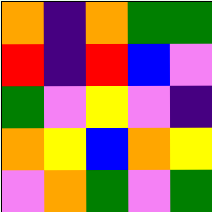[["orange", "indigo", "orange", "green", "green"], ["red", "indigo", "red", "blue", "violet"], ["green", "violet", "yellow", "violet", "indigo"], ["orange", "yellow", "blue", "orange", "yellow"], ["violet", "orange", "green", "violet", "green"]]